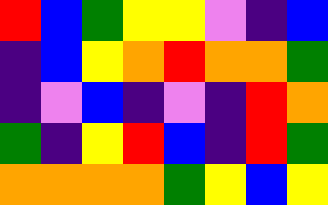[["red", "blue", "green", "yellow", "yellow", "violet", "indigo", "blue"], ["indigo", "blue", "yellow", "orange", "red", "orange", "orange", "green"], ["indigo", "violet", "blue", "indigo", "violet", "indigo", "red", "orange"], ["green", "indigo", "yellow", "red", "blue", "indigo", "red", "green"], ["orange", "orange", "orange", "orange", "green", "yellow", "blue", "yellow"]]